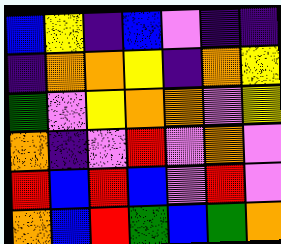[["blue", "yellow", "indigo", "blue", "violet", "indigo", "indigo"], ["indigo", "orange", "orange", "yellow", "indigo", "orange", "yellow"], ["green", "violet", "yellow", "orange", "orange", "violet", "yellow"], ["orange", "indigo", "violet", "red", "violet", "orange", "violet"], ["red", "blue", "red", "blue", "violet", "red", "violet"], ["orange", "blue", "red", "green", "blue", "green", "orange"]]